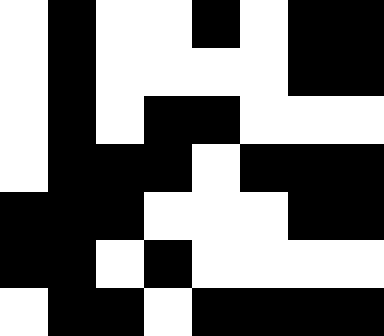[["white", "black", "white", "white", "black", "white", "black", "black"], ["white", "black", "white", "white", "white", "white", "black", "black"], ["white", "black", "white", "black", "black", "white", "white", "white"], ["white", "black", "black", "black", "white", "black", "black", "black"], ["black", "black", "black", "white", "white", "white", "black", "black"], ["black", "black", "white", "black", "white", "white", "white", "white"], ["white", "black", "black", "white", "black", "black", "black", "black"]]